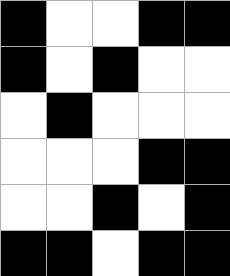[["black", "white", "white", "black", "black"], ["black", "white", "black", "white", "white"], ["white", "black", "white", "white", "white"], ["white", "white", "white", "black", "black"], ["white", "white", "black", "white", "black"], ["black", "black", "white", "black", "black"]]